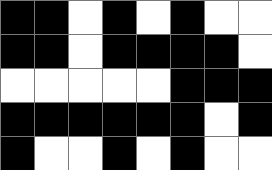[["black", "black", "white", "black", "white", "black", "white", "white"], ["black", "black", "white", "black", "black", "black", "black", "white"], ["white", "white", "white", "white", "white", "black", "black", "black"], ["black", "black", "black", "black", "black", "black", "white", "black"], ["black", "white", "white", "black", "white", "black", "white", "white"]]